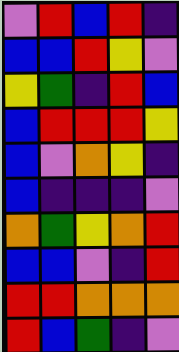[["violet", "red", "blue", "red", "indigo"], ["blue", "blue", "red", "yellow", "violet"], ["yellow", "green", "indigo", "red", "blue"], ["blue", "red", "red", "red", "yellow"], ["blue", "violet", "orange", "yellow", "indigo"], ["blue", "indigo", "indigo", "indigo", "violet"], ["orange", "green", "yellow", "orange", "red"], ["blue", "blue", "violet", "indigo", "red"], ["red", "red", "orange", "orange", "orange"], ["red", "blue", "green", "indigo", "violet"]]